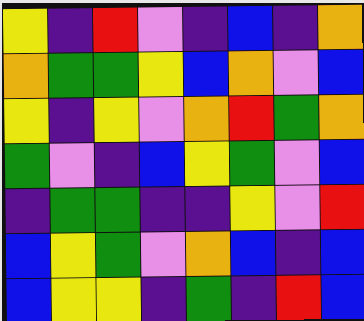[["yellow", "indigo", "red", "violet", "indigo", "blue", "indigo", "orange"], ["orange", "green", "green", "yellow", "blue", "orange", "violet", "blue"], ["yellow", "indigo", "yellow", "violet", "orange", "red", "green", "orange"], ["green", "violet", "indigo", "blue", "yellow", "green", "violet", "blue"], ["indigo", "green", "green", "indigo", "indigo", "yellow", "violet", "red"], ["blue", "yellow", "green", "violet", "orange", "blue", "indigo", "blue"], ["blue", "yellow", "yellow", "indigo", "green", "indigo", "red", "blue"]]